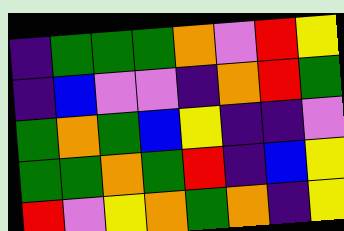[["indigo", "green", "green", "green", "orange", "violet", "red", "yellow"], ["indigo", "blue", "violet", "violet", "indigo", "orange", "red", "green"], ["green", "orange", "green", "blue", "yellow", "indigo", "indigo", "violet"], ["green", "green", "orange", "green", "red", "indigo", "blue", "yellow"], ["red", "violet", "yellow", "orange", "green", "orange", "indigo", "yellow"]]